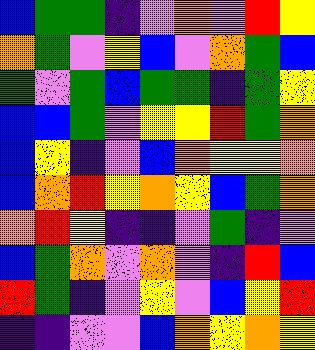[["blue", "green", "green", "indigo", "violet", "orange", "violet", "red", "yellow"], ["orange", "green", "violet", "yellow", "blue", "violet", "orange", "green", "blue"], ["green", "violet", "green", "blue", "green", "green", "indigo", "green", "yellow"], ["blue", "blue", "green", "violet", "yellow", "yellow", "red", "green", "orange"], ["blue", "yellow", "indigo", "violet", "blue", "orange", "yellow", "yellow", "orange"], ["blue", "orange", "red", "yellow", "orange", "yellow", "blue", "green", "orange"], ["orange", "red", "yellow", "indigo", "indigo", "violet", "green", "indigo", "violet"], ["blue", "green", "orange", "violet", "orange", "violet", "indigo", "red", "blue"], ["red", "green", "indigo", "violet", "yellow", "violet", "blue", "yellow", "red"], ["indigo", "indigo", "violet", "violet", "blue", "orange", "yellow", "orange", "yellow"]]